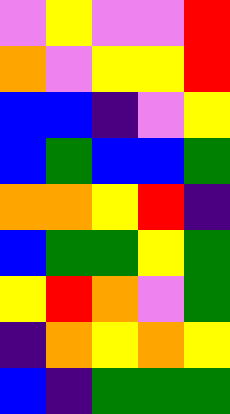[["violet", "yellow", "violet", "violet", "red"], ["orange", "violet", "yellow", "yellow", "red"], ["blue", "blue", "indigo", "violet", "yellow"], ["blue", "green", "blue", "blue", "green"], ["orange", "orange", "yellow", "red", "indigo"], ["blue", "green", "green", "yellow", "green"], ["yellow", "red", "orange", "violet", "green"], ["indigo", "orange", "yellow", "orange", "yellow"], ["blue", "indigo", "green", "green", "green"]]